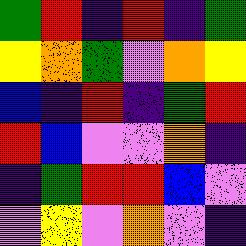[["green", "red", "indigo", "red", "indigo", "green"], ["yellow", "orange", "green", "violet", "orange", "yellow"], ["blue", "indigo", "red", "indigo", "green", "red"], ["red", "blue", "violet", "violet", "orange", "indigo"], ["indigo", "green", "red", "red", "blue", "violet"], ["violet", "yellow", "violet", "orange", "violet", "indigo"]]